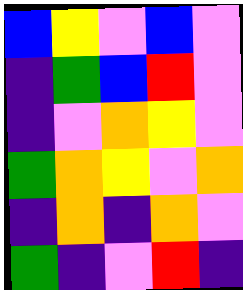[["blue", "yellow", "violet", "blue", "violet"], ["indigo", "green", "blue", "red", "violet"], ["indigo", "violet", "orange", "yellow", "violet"], ["green", "orange", "yellow", "violet", "orange"], ["indigo", "orange", "indigo", "orange", "violet"], ["green", "indigo", "violet", "red", "indigo"]]